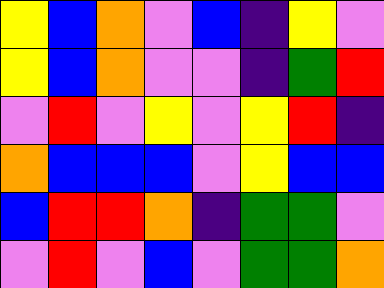[["yellow", "blue", "orange", "violet", "blue", "indigo", "yellow", "violet"], ["yellow", "blue", "orange", "violet", "violet", "indigo", "green", "red"], ["violet", "red", "violet", "yellow", "violet", "yellow", "red", "indigo"], ["orange", "blue", "blue", "blue", "violet", "yellow", "blue", "blue"], ["blue", "red", "red", "orange", "indigo", "green", "green", "violet"], ["violet", "red", "violet", "blue", "violet", "green", "green", "orange"]]